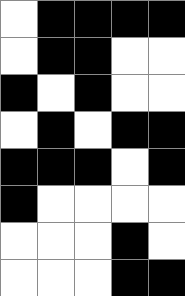[["white", "black", "black", "black", "black"], ["white", "black", "black", "white", "white"], ["black", "white", "black", "white", "white"], ["white", "black", "white", "black", "black"], ["black", "black", "black", "white", "black"], ["black", "white", "white", "white", "white"], ["white", "white", "white", "black", "white"], ["white", "white", "white", "black", "black"]]